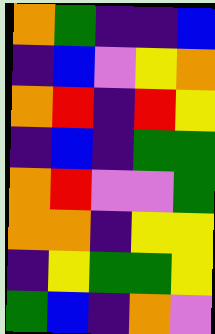[["orange", "green", "indigo", "indigo", "blue"], ["indigo", "blue", "violet", "yellow", "orange"], ["orange", "red", "indigo", "red", "yellow"], ["indigo", "blue", "indigo", "green", "green"], ["orange", "red", "violet", "violet", "green"], ["orange", "orange", "indigo", "yellow", "yellow"], ["indigo", "yellow", "green", "green", "yellow"], ["green", "blue", "indigo", "orange", "violet"]]